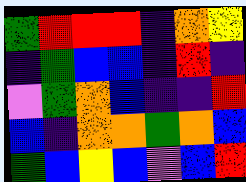[["green", "red", "red", "red", "indigo", "orange", "yellow"], ["indigo", "green", "blue", "blue", "indigo", "red", "indigo"], ["violet", "green", "orange", "blue", "indigo", "indigo", "red"], ["blue", "indigo", "orange", "orange", "green", "orange", "blue"], ["green", "blue", "yellow", "blue", "violet", "blue", "red"]]